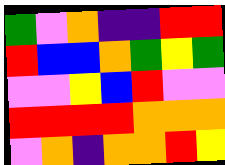[["green", "violet", "orange", "indigo", "indigo", "red", "red"], ["red", "blue", "blue", "orange", "green", "yellow", "green"], ["violet", "violet", "yellow", "blue", "red", "violet", "violet"], ["red", "red", "red", "red", "orange", "orange", "orange"], ["violet", "orange", "indigo", "orange", "orange", "red", "yellow"]]